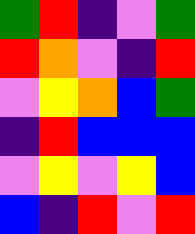[["green", "red", "indigo", "violet", "green"], ["red", "orange", "violet", "indigo", "red"], ["violet", "yellow", "orange", "blue", "green"], ["indigo", "red", "blue", "blue", "blue"], ["violet", "yellow", "violet", "yellow", "blue"], ["blue", "indigo", "red", "violet", "red"]]